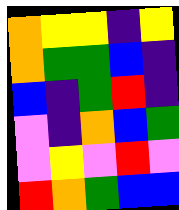[["orange", "yellow", "yellow", "indigo", "yellow"], ["orange", "green", "green", "blue", "indigo"], ["blue", "indigo", "green", "red", "indigo"], ["violet", "indigo", "orange", "blue", "green"], ["violet", "yellow", "violet", "red", "violet"], ["red", "orange", "green", "blue", "blue"]]